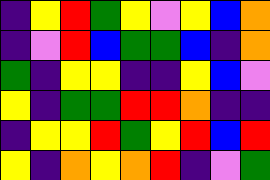[["indigo", "yellow", "red", "green", "yellow", "violet", "yellow", "blue", "orange"], ["indigo", "violet", "red", "blue", "green", "green", "blue", "indigo", "orange"], ["green", "indigo", "yellow", "yellow", "indigo", "indigo", "yellow", "blue", "violet"], ["yellow", "indigo", "green", "green", "red", "red", "orange", "indigo", "indigo"], ["indigo", "yellow", "yellow", "red", "green", "yellow", "red", "blue", "red"], ["yellow", "indigo", "orange", "yellow", "orange", "red", "indigo", "violet", "green"]]